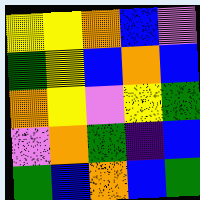[["yellow", "yellow", "orange", "blue", "violet"], ["green", "yellow", "blue", "orange", "blue"], ["orange", "yellow", "violet", "yellow", "green"], ["violet", "orange", "green", "indigo", "blue"], ["green", "blue", "orange", "blue", "green"]]